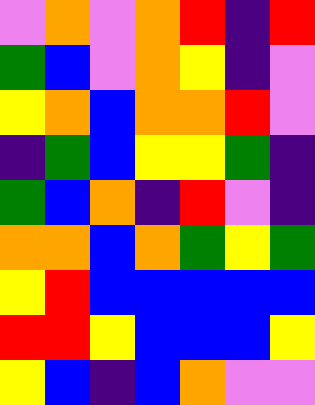[["violet", "orange", "violet", "orange", "red", "indigo", "red"], ["green", "blue", "violet", "orange", "yellow", "indigo", "violet"], ["yellow", "orange", "blue", "orange", "orange", "red", "violet"], ["indigo", "green", "blue", "yellow", "yellow", "green", "indigo"], ["green", "blue", "orange", "indigo", "red", "violet", "indigo"], ["orange", "orange", "blue", "orange", "green", "yellow", "green"], ["yellow", "red", "blue", "blue", "blue", "blue", "blue"], ["red", "red", "yellow", "blue", "blue", "blue", "yellow"], ["yellow", "blue", "indigo", "blue", "orange", "violet", "violet"]]